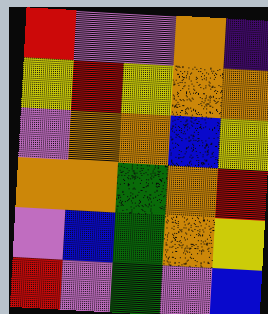[["red", "violet", "violet", "orange", "indigo"], ["yellow", "red", "yellow", "orange", "orange"], ["violet", "orange", "orange", "blue", "yellow"], ["orange", "orange", "green", "orange", "red"], ["violet", "blue", "green", "orange", "yellow"], ["red", "violet", "green", "violet", "blue"]]